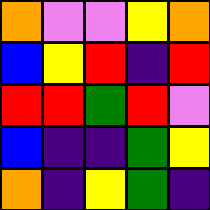[["orange", "violet", "violet", "yellow", "orange"], ["blue", "yellow", "red", "indigo", "red"], ["red", "red", "green", "red", "violet"], ["blue", "indigo", "indigo", "green", "yellow"], ["orange", "indigo", "yellow", "green", "indigo"]]